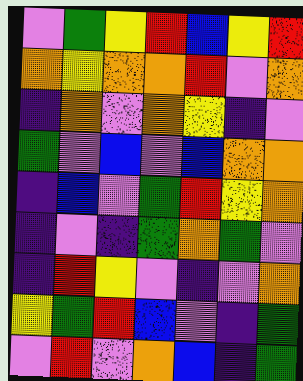[["violet", "green", "yellow", "red", "blue", "yellow", "red"], ["orange", "yellow", "orange", "orange", "red", "violet", "orange"], ["indigo", "orange", "violet", "orange", "yellow", "indigo", "violet"], ["green", "violet", "blue", "violet", "blue", "orange", "orange"], ["indigo", "blue", "violet", "green", "red", "yellow", "orange"], ["indigo", "violet", "indigo", "green", "orange", "green", "violet"], ["indigo", "red", "yellow", "violet", "indigo", "violet", "orange"], ["yellow", "green", "red", "blue", "violet", "indigo", "green"], ["violet", "red", "violet", "orange", "blue", "indigo", "green"]]